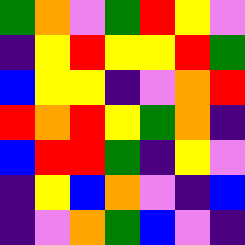[["green", "orange", "violet", "green", "red", "yellow", "violet"], ["indigo", "yellow", "red", "yellow", "yellow", "red", "green"], ["blue", "yellow", "yellow", "indigo", "violet", "orange", "red"], ["red", "orange", "red", "yellow", "green", "orange", "indigo"], ["blue", "red", "red", "green", "indigo", "yellow", "violet"], ["indigo", "yellow", "blue", "orange", "violet", "indigo", "blue"], ["indigo", "violet", "orange", "green", "blue", "violet", "indigo"]]